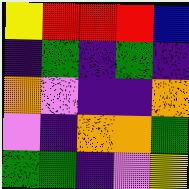[["yellow", "red", "red", "red", "blue"], ["indigo", "green", "indigo", "green", "indigo"], ["orange", "violet", "indigo", "indigo", "orange"], ["violet", "indigo", "orange", "orange", "green"], ["green", "green", "indigo", "violet", "yellow"]]